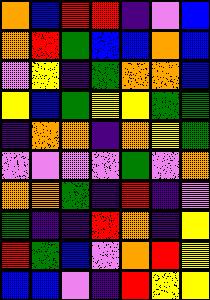[["orange", "blue", "red", "red", "indigo", "violet", "blue"], ["orange", "red", "green", "blue", "blue", "orange", "blue"], ["violet", "yellow", "indigo", "green", "orange", "orange", "blue"], ["yellow", "blue", "green", "yellow", "yellow", "green", "green"], ["indigo", "orange", "orange", "indigo", "orange", "yellow", "green"], ["violet", "violet", "violet", "violet", "green", "violet", "orange"], ["orange", "orange", "green", "indigo", "red", "indigo", "violet"], ["green", "indigo", "indigo", "red", "orange", "indigo", "yellow"], ["red", "green", "blue", "violet", "orange", "red", "yellow"], ["blue", "blue", "violet", "indigo", "red", "yellow", "yellow"]]